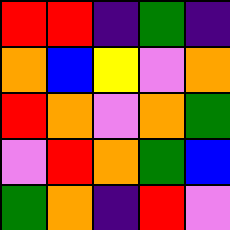[["red", "red", "indigo", "green", "indigo"], ["orange", "blue", "yellow", "violet", "orange"], ["red", "orange", "violet", "orange", "green"], ["violet", "red", "orange", "green", "blue"], ["green", "orange", "indigo", "red", "violet"]]